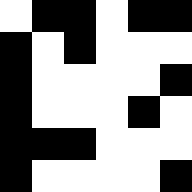[["white", "black", "black", "white", "black", "black"], ["black", "white", "black", "white", "white", "white"], ["black", "white", "white", "white", "white", "black"], ["black", "white", "white", "white", "black", "white"], ["black", "black", "black", "white", "white", "white"], ["black", "white", "white", "white", "white", "black"]]